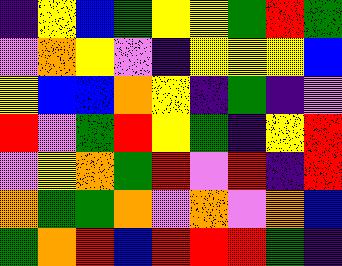[["indigo", "yellow", "blue", "green", "yellow", "yellow", "green", "red", "green"], ["violet", "orange", "yellow", "violet", "indigo", "yellow", "yellow", "yellow", "blue"], ["yellow", "blue", "blue", "orange", "yellow", "indigo", "green", "indigo", "violet"], ["red", "violet", "green", "red", "yellow", "green", "indigo", "yellow", "red"], ["violet", "yellow", "orange", "green", "red", "violet", "red", "indigo", "red"], ["orange", "green", "green", "orange", "violet", "orange", "violet", "orange", "blue"], ["green", "orange", "red", "blue", "red", "red", "red", "green", "indigo"]]